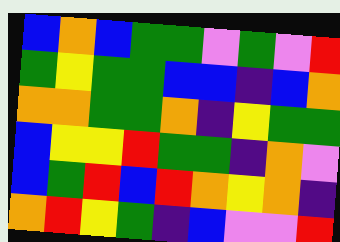[["blue", "orange", "blue", "green", "green", "violet", "green", "violet", "red"], ["green", "yellow", "green", "green", "blue", "blue", "indigo", "blue", "orange"], ["orange", "orange", "green", "green", "orange", "indigo", "yellow", "green", "green"], ["blue", "yellow", "yellow", "red", "green", "green", "indigo", "orange", "violet"], ["blue", "green", "red", "blue", "red", "orange", "yellow", "orange", "indigo"], ["orange", "red", "yellow", "green", "indigo", "blue", "violet", "violet", "red"]]